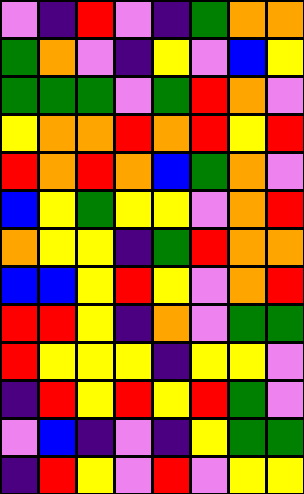[["violet", "indigo", "red", "violet", "indigo", "green", "orange", "orange"], ["green", "orange", "violet", "indigo", "yellow", "violet", "blue", "yellow"], ["green", "green", "green", "violet", "green", "red", "orange", "violet"], ["yellow", "orange", "orange", "red", "orange", "red", "yellow", "red"], ["red", "orange", "red", "orange", "blue", "green", "orange", "violet"], ["blue", "yellow", "green", "yellow", "yellow", "violet", "orange", "red"], ["orange", "yellow", "yellow", "indigo", "green", "red", "orange", "orange"], ["blue", "blue", "yellow", "red", "yellow", "violet", "orange", "red"], ["red", "red", "yellow", "indigo", "orange", "violet", "green", "green"], ["red", "yellow", "yellow", "yellow", "indigo", "yellow", "yellow", "violet"], ["indigo", "red", "yellow", "red", "yellow", "red", "green", "violet"], ["violet", "blue", "indigo", "violet", "indigo", "yellow", "green", "green"], ["indigo", "red", "yellow", "violet", "red", "violet", "yellow", "yellow"]]